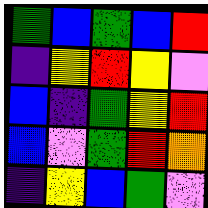[["green", "blue", "green", "blue", "red"], ["indigo", "yellow", "red", "yellow", "violet"], ["blue", "indigo", "green", "yellow", "red"], ["blue", "violet", "green", "red", "orange"], ["indigo", "yellow", "blue", "green", "violet"]]